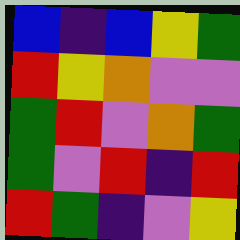[["blue", "indigo", "blue", "yellow", "green"], ["red", "yellow", "orange", "violet", "violet"], ["green", "red", "violet", "orange", "green"], ["green", "violet", "red", "indigo", "red"], ["red", "green", "indigo", "violet", "yellow"]]